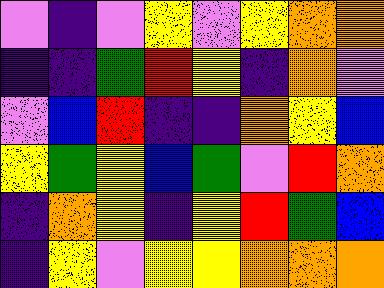[["violet", "indigo", "violet", "yellow", "violet", "yellow", "orange", "orange"], ["indigo", "indigo", "green", "red", "yellow", "indigo", "orange", "violet"], ["violet", "blue", "red", "indigo", "indigo", "orange", "yellow", "blue"], ["yellow", "green", "yellow", "blue", "green", "violet", "red", "orange"], ["indigo", "orange", "yellow", "indigo", "yellow", "red", "green", "blue"], ["indigo", "yellow", "violet", "yellow", "yellow", "orange", "orange", "orange"]]